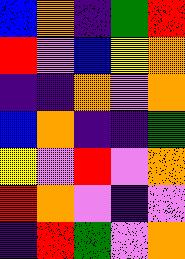[["blue", "orange", "indigo", "green", "red"], ["red", "violet", "blue", "yellow", "orange"], ["indigo", "indigo", "orange", "violet", "orange"], ["blue", "orange", "indigo", "indigo", "green"], ["yellow", "violet", "red", "violet", "orange"], ["red", "orange", "violet", "indigo", "violet"], ["indigo", "red", "green", "violet", "orange"]]